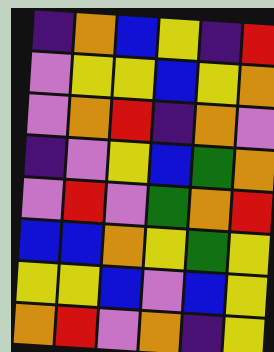[["indigo", "orange", "blue", "yellow", "indigo", "red"], ["violet", "yellow", "yellow", "blue", "yellow", "orange"], ["violet", "orange", "red", "indigo", "orange", "violet"], ["indigo", "violet", "yellow", "blue", "green", "orange"], ["violet", "red", "violet", "green", "orange", "red"], ["blue", "blue", "orange", "yellow", "green", "yellow"], ["yellow", "yellow", "blue", "violet", "blue", "yellow"], ["orange", "red", "violet", "orange", "indigo", "yellow"]]